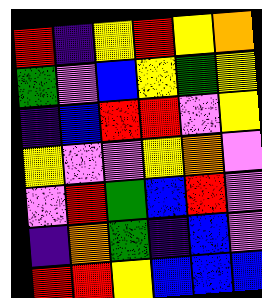[["red", "indigo", "yellow", "red", "yellow", "orange"], ["green", "violet", "blue", "yellow", "green", "yellow"], ["indigo", "blue", "red", "red", "violet", "yellow"], ["yellow", "violet", "violet", "yellow", "orange", "violet"], ["violet", "red", "green", "blue", "red", "violet"], ["indigo", "orange", "green", "indigo", "blue", "violet"], ["red", "red", "yellow", "blue", "blue", "blue"]]